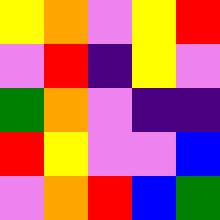[["yellow", "orange", "violet", "yellow", "red"], ["violet", "red", "indigo", "yellow", "violet"], ["green", "orange", "violet", "indigo", "indigo"], ["red", "yellow", "violet", "violet", "blue"], ["violet", "orange", "red", "blue", "green"]]